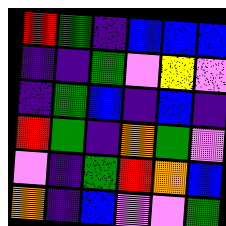[["red", "green", "indigo", "blue", "blue", "blue"], ["indigo", "indigo", "green", "violet", "yellow", "violet"], ["indigo", "green", "blue", "indigo", "blue", "indigo"], ["red", "green", "indigo", "orange", "green", "violet"], ["violet", "indigo", "green", "red", "orange", "blue"], ["orange", "indigo", "blue", "violet", "violet", "green"]]